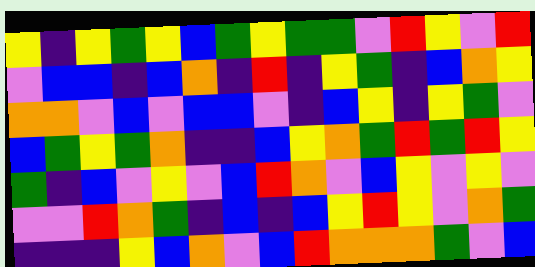[["yellow", "indigo", "yellow", "green", "yellow", "blue", "green", "yellow", "green", "green", "violet", "red", "yellow", "violet", "red"], ["violet", "blue", "blue", "indigo", "blue", "orange", "indigo", "red", "indigo", "yellow", "green", "indigo", "blue", "orange", "yellow"], ["orange", "orange", "violet", "blue", "violet", "blue", "blue", "violet", "indigo", "blue", "yellow", "indigo", "yellow", "green", "violet"], ["blue", "green", "yellow", "green", "orange", "indigo", "indigo", "blue", "yellow", "orange", "green", "red", "green", "red", "yellow"], ["green", "indigo", "blue", "violet", "yellow", "violet", "blue", "red", "orange", "violet", "blue", "yellow", "violet", "yellow", "violet"], ["violet", "violet", "red", "orange", "green", "indigo", "blue", "indigo", "blue", "yellow", "red", "yellow", "violet", "orange", "green"], ["indigo", "indigo", "indigo", "yellow", "blue", "orange", "violet", "blue", "red", "orange", "orange", "orange", "green", "violet", "blue"]]